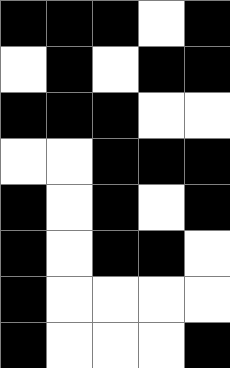[["black", "black", "black", "white", "black"], ["white", "black", "white", "black", "black"], ["black", "black", "black", "white", "white"], ["white", "white", "black", "black", "black"], ["black", "white", "black", "white", "black"], ["black", "white", "black", "black", "white"], ["black", "white", "white", "white", "white"], ["black", "white", "white", "white", "black"]]